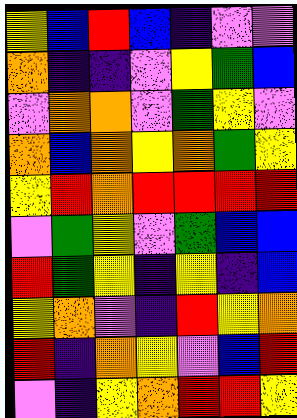[["yellow", "blue", "red", "blue", "indigo", "violet", "violet"], ["orange", "indigo", "indigo", "violet", "yellow", "green", "blue"], ["violet", "orange", "orange", "violet", "green", "yellow", "violet"], ["orange", "blue", "orange", "yellow", "orange", "green", "yellow"], ["yellow", "red", "orange", "red", "red", "red", "red"], ["violet", "green", "yellow", "violet", "green", "blue", "blue"], ["red", "green", "yellow", "indigo", "yellow", "indigo", "blue"], ["yellow", "orange", "violet", "indigo", "red", "yellow", "orange"], ["red", "indigo", "orange", "yellow", "violet", "blue", "red"], ["violet", "indigo", "yellow", "orange", "red", "red", "yellow"]]